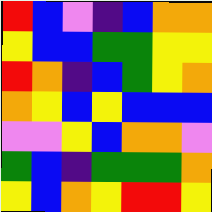[["red", "blue", "violet", "indigo", "blue", "orange", "orange"], ["yellow", "blue", "blue", "green", "green", "yellow", "yellow"], ["red", "orange", "indigo", "blue", "green", "yellow", "orange"], ["orange", "yellow", "blue", "yellow", "blue", "blue", "blue"], ["violet", "violet", "yellow", "blue", "orange", "orange", "violet"], ["green", "blue", "indigo", "green", "green", "green", "orange"], ["yellow", "blue", "orange", "yellow", "red", "red", "yellow"]]